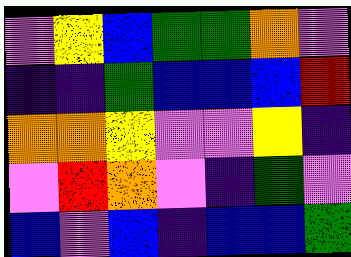[["violet", "yellow", "blue", "green", "green", "orange", "violet"], ["indigo", "indigo", "green", "blue", "blue", "blue", "red"], ["orange", "orange", "yellow", "violet", "violet", "yellow", "indigo"], ["violet", "red", "orange", "violet", "indigo", "green", "violet"], ["blue", "violet", "blue", "indigo", "blue", "blue", "green"]]